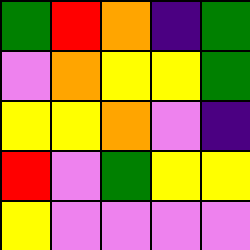[["green", "red", "orange", "indigo", "green"], ["violet", "orange", "yellow", "yellow", "green"], ["yellow", "yellow", "orange", "violet", "indigo"], ["red", "violet", "green", "yellow", "yellow"], ["yellow", "violet", "violet", "violet", "violet"]]